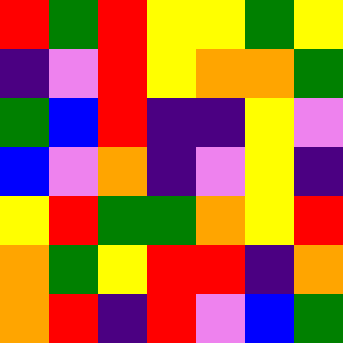[["red", "green", "red", "yellow", "yellow", "green", "yellow"], ["indigo", "violet", "red", "yellow", "orange", "orange", "green"], ["green", "blue", "red", "indigo", "indigo", "yellow", "violet"], ["blue", "violet", "orange", "indigo", "violet", "yellow", "indigo"], ["yellow", "red", "green", "green", "orange", "yellow", "red"], ["orange", "green", "yellow", "red", "red", "indigo", "orange"], ["orange", "red", "indigo", "red", "violet", "blue", "green"]]